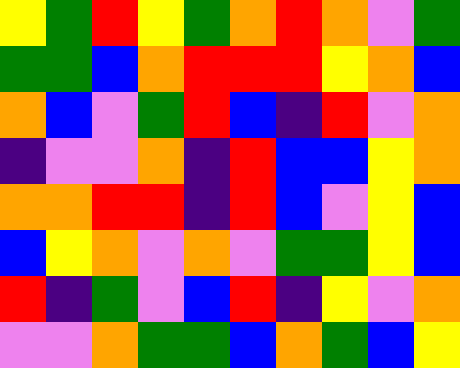[["yellow", "green", "red", "yellow", "green", "orange", "red", "orange", "violet", "green"], ["green", "green", "blue", "orange", "red", "red", "red", "yellow", "orange", "blue"], ["orange", "blue", "violet", "green", "red", "blue", "indigo", "red", "violet", "orange"], ["indigo", "violet", "violet", "orange", "indigo", "red", "blue", "blue", "yellow", "orange"], ["orange", "orange", "red", "red", "indigo", "red", "blue", "violet", "yellow", "blue"], ["blue", "yellow", "orange", "violet", "orange", "violet", "green", "green", "yellow", "blue"], ["red", "indigo", "green", "violet", "blue", "red", "indigo", "yellow", "violet", "orange"], ["violet", "violet", "orange", "green", "green", "blue", "orange", "green", "blue", "yellow"]]